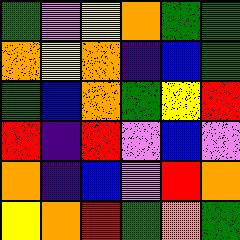[["green", "violet", "yellow", "orange", "green", "green"], ["orange", "yellow", "orange", "indigo", "blue", "green"], ["green", "blue", "orange", "green", "yellow", "red"], ["red", "indigo", "red", "violet", "blue", "violet"], ["orange", "indigo", "blue", "violet", "red", "orange"], ["yellow", "orange", "red", "green", "orange", "green"]]